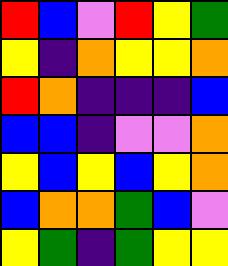[["red", "blue", "violet", "red", "yellow", "green"], ["yellow", "indigo", "orange", "yellow", "yellow", "orange"], ["red", "orange", "indigo", "indigo", "indigo", "blue"], ["blue", "blue", "indigo", "violet", "violet", "orange"], ["yellow", "blue", "yellow", "blue", "yellow", "orange"], ["blue", "orange", "orange", "green", "blue", "violet"], ["yellow", "green", "indigo", "green", "yellow", "yellow"]]